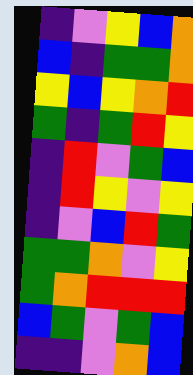[["indigo", "violet", "yellow", "blue", "orange"], ["blue", "indigo", "green", "green", "orange"], ["yellow", "blue", "yellow", "orange", "red"], ["green", "indigo", "green", "red", "yellow"], ["indigo", "red", "violet", "green", "blue"], ["indigo", "red", "yellow", "violet", "yellow"], ["indigo", "violet", "blue", "red", "green"], ["green", "green", "orange", "violet", "yellow"], ["green", "orange", "red", "red", "red"], ["blue", "green", "violet", "green", "blue"], ["indigo", "indigo", "violet", "orange", "blue"]]